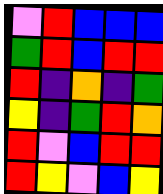[["violet", "red", "blue", "blue", "blue"], ["green", "red", "blue", "red", "red"], ["red", "indigo", "orange", "indigo", "green"], ["yellow", "indigo", "green", "red", "orange"], ["red", "violet", "blue", "red", "red"], ["red", "yellow", "violet", "blue", "yellow"]]